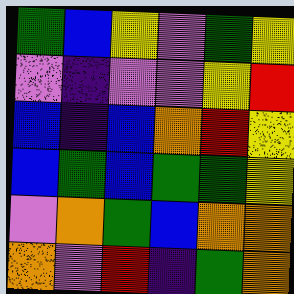[["green", "blue", "yellow", "violet", "green", "yellow"], ["violet", "indigo", "violet", "violet", "yellow", "red"], ["blue", "indigo", "blue", "orange", "red", "yellow"], ["blue", "green", "blue", "green", "green", "yellow"], ["violet", "orange", "green", "blue", "orange", "orange"], ["orange", "violet", "red", "indigo", "green", "orange"]]